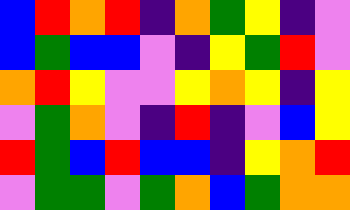[["blue", "red", "orange", "red", "indigo", "orange", "green", "yellow", "indigo", "violet"], ["blue", "green", "blue", "blue", "violet", "indigo", "yellow", "green", "red", "violet"], ["orange", "red", "yellow", "violet", "violet", "yellow", "orange", "yellow", "indigo", "yellow"], ["violet", "green", "orange", "violet", "indigo", "red", "indigo", "violet", "blue", "yellow"], ["red", "green", "blue", "red", "blue", "blue", "indigo", "yellow", "orange", "red"], ["violet", "green", "green", "violet", "green", "orange", "blue", "green", "orange", "orange"]]